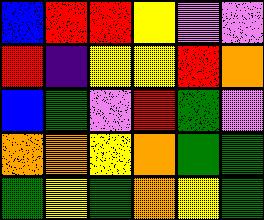[["blue", "red", "red", "yellow", "violet", "violet"], ["red", "indigo", "yellow", "yellow", "red", "orange"], ["blue", "green", "violet", "red", "green", "violet"], ["orange", "orange", "yellow", "orange", "green", "green"], ["green", "yellow", "green", "orange", "yellow", "green"]]